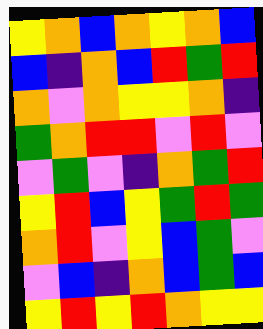[["yellow", "orange", "blue", "orange", "yellow", "orange", "blue"], ["blue", "indigo", "orange", "blue", "red", "green", "red"], ["orange", "violet", "orange", "yellow", "yellow", "orange", "indigo"], ["green", "orange", "red", "red", "violet", "red", "violet"], ["violet", "green", "violet", "indigo", "orange", "green", "red"], ["yellow", "red", "blue", "yellow", "green", "red", "green"], ["orange", "red", "violet", "yellow", "blue", "green", "violet"], ["violet", "blue", "indigo", "orange", "blue", "green", "blue"], ["yellow", "red", "yellow", "red", "orange", "yellow", "yellow"]]